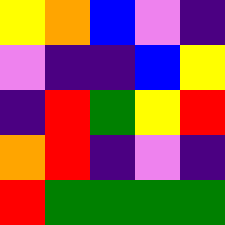[["yellow", "orange", "blue", "violet", "indigo"], ["violet", "indigo", "indigo", "blue", "yellow"], ["indigo", "red", "green", "yellow", "red"], ["orange", "red", "indigo", "violet", "indigo"], ["red", "green", "green", "green", "green"]]